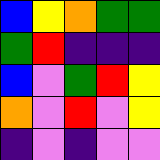[["blue", "yellow", "orange", "green", "green"], ["green", "red", "indigo", "indigo", "indigo"], ["blue", "violet", "green", "red", "yellow"], ["orange", "violet", "red", "violet", "yellow"], ["indigo", "violet", "indigo", "violet", "violet"]]